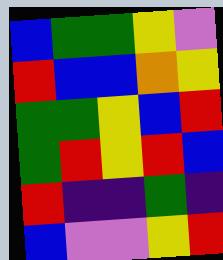[["blue", "green", "green", "yellow", "violet"], ["red", "blue", "blue", "orange", "yellow"], ["green", "green", "yellow", "blue", "red"], ["green", "red", "yellow", "red", "blue"], ["red", "indigo", "indigo", "green", "indigo"], ["blue", "violet", "violet", "yellow", "red"]]